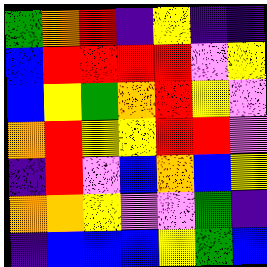[["green", "orange", "red", "indigo", "yellow", "indigo", "indigo"], ["blue", "red", "red", "red", "red", "violet", "yellow"], ["blue", "yellow", "green", "orange", "red", "yellow", "violet"], ["orange", "red", "yellow", "yellow", "red", "red", "violet"], ["indigo", "red", "violet", "blue", "orange", "blue", "yellow"], ["orange", "orange", "yellow", "violet", "violet", "green", "indigo"], ["indigo", "blue", "blue", "blue", "yellow", "green", "blue"]]